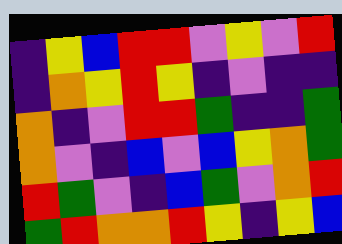[["indigo", "yellow", "blue", "red", "red", "violet", "yellow", "violet", "red"], ["indigo", "orange", "yellow", "red", "yellow", "indigo", "violet", "indigo", "indigo"], ["orange", "indigo", "violet", "red", "red", "green", "indigo", "indigo", "green"], ["orange", "violet", "indigo", "blue", "violet", "blue", "yellow", "orange", "green"], ["red", "green", "violet", "indigo", "blue", "green", "violet", "orange", "red"], ["green", "red", "orange", "orange", "red", "yellow", "indigo", "yellow", "blue"]]